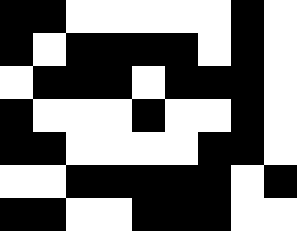[["black", "black", "white", "white", "white", "white", "white", "black", "white"], ["black", "white", "black", "black", "black", "black", "white", "black", "white"], ["white", "black", "black", "black", "white", "black", "black", "black", "white"], ["black", "white", "white", "white", "black", "white", "white", "black", "white"], ["black", "black", "white", "white", "white", "white", "black", "black", "white"], ["white", "white", "black", "black", "black", "black", "black", "white", "black"], ["black", "black", "white", "white", "black", "black", "black", "white", "white"]]